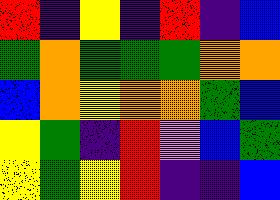[["red", "indigo", "yellow", "indigo", "red", "indigo", "blue"], ["green", "orange", "green", "green", "green", "orange", "orange"], ["blue", "orange", "yellow", "orange", "orange", "green", "blue"], ["yellow", "green", "indigo", "red", "violet", "blue", "green"], ["yellow", "green", "yellow", "red", "indigo", "indigo", "blue"]]